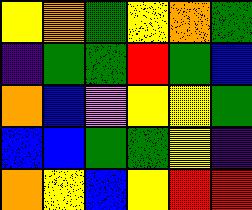[["yellow", "orange", "green", "yellow", "orange", "green"], ["indigo", "green", "green", "red", "green", "blue"], ["orange", "blue", "violet", "yellow", "yellow", "green"], ["blue", "blue", "green", "green", "yellow", "indigo"], ["orange", "yellow", "blue", "yellow", "red", "red"]]